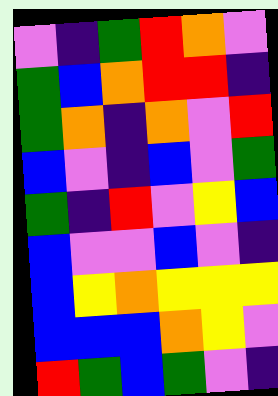[["violet", "indigo", "green", "red", "orange", "violet"], ["green", "blue", "orange", "red", "red", "indigo"], ["green", "orange", "indigo", "orange", "violet", "red"], ["blue", "violet", "indigo", "blue", "violet", "green"], ["green", "indigo", "red", "violet", "yellow", "blue"], ["blue", "violet", "violet", "blue", "violet", "indigo"], ["blue", "yellow", "orange", "yellow", "yellow", "yellow"], ["blue", "blue", "blue", "orange", "yellow", "violet"], ["red", "green", "blue", "green", "violet", "indigo"]]